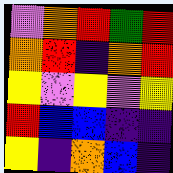[["violet", "orange", "red", "green", "red"], ["orange", "red", "indigo", "orange", "red"], ["yellow", "violet", "yellow", "violet", "yellow"], ["red", "blue", "blue", "indigo", "indigo"], ["yellow", "indigo", "orange", "blue", "indigo"]]